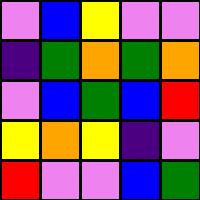[["violet", "blue", "yellow", "violet", "violet"], ["indigo", "green", "orange", "green", "orange"], ["violet", "blue", "green", "blue", "red"], ["yellow", "orange", "yellow", "indigo", "violet"], ["red", "violet", "violet", "blue", "green"]]